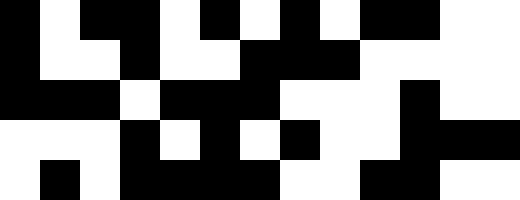[["black", "white", "black", "black", "white", "black", "white", "black", "white", "black", "black", "white", "white"], ["black", "white", "white", "black", "white", "white", "black", "black", "black", "white", "white", "white", "white"], ["black", "black", "black", "white", "black", "black", "black", "white", "white", "white", "black", "white", "white"], ["white", "white", "white", "black", "white", "black", "white", "black", "white", "white", "black", "black", "black"], ["white", "black", "white", "black", "black", "black", "black", "white", "white", "black", "black", "white", "white"]]